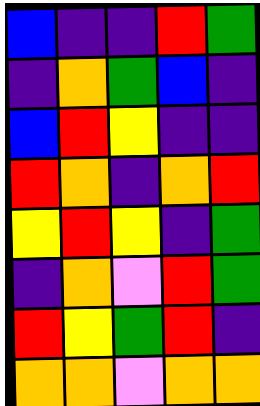[["blue", "indigo", "indigo", "red", "green"], ["indigo", "orange", "green", "blue", "indigo"], ["blue", "red", "yellow", "indigo", "indigo"], ["red", "orange", "indigo", "orange", "red"], ["yellow", "red", "yellow", "indigo", "green"], ["indigo", "orange", "violet", "red", "green"], ["red", "yellow", "green", "red", "indigo"], ["orange", "orange", "violet", "orange", "orange"]]